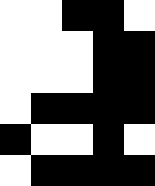[["white", "white", "black", "black", "white"], ["white", "white", "white", "black", "black"], ["white", "white", "white", "black", "black"], ["white", "black", "black", "black", "black"], ["black", "white", "white", "black", "white"], ["white", "black", "black", "black", "black"]]